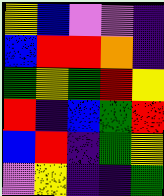[["yellow", "blue", "violet", "violet", "indigo"], ["blue", "red", "red", "orange", "indigo"], ["green", "yellow", "green", "red", "yellow"], ["red", "indigo", "blue", "green", "red"], ["blue", "red", "indigo", "green", "yellow"], ["violet", "yellow", "indigo", "indigo", "green"]]